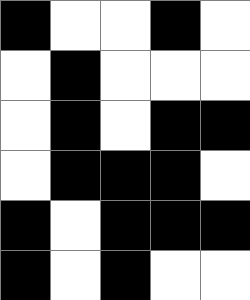[["black", "white", "white", "black", "white"], ["white", "black", "white", "white", "white"], ["white", "black", "white", "black", "black"], ["white", "black", "black", "black", "white"], ["black", "white", "black", "black", "black"], ["black", "white", "black", "white", "white"]]